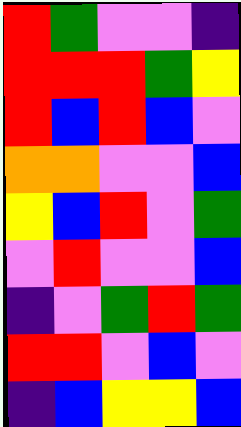[["red", "green", "violet", "violet", "indigo"], ["red", "red", "red", "green", "yellow"], ["red", "blue", "red", "blue", "violet"], ["orange", "orange", "violet", "violet", "blue"], ["yellow", "blue", "red", "violet", "green"], ["violet", "red", "violet", "violet", "blue"], ["indigo", "violet", "green", "red", "green"], ["red", "red", "violet", "blue", "violet"], ["indigo", "blue", "yellow", "yellow", "blue"]]